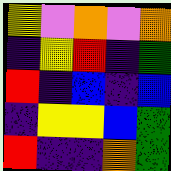[["yellow", "violet", "orange", "violet", "orange"], ["indigo", "yellow", "red", "indigo", "green"], ["red", "indigo", "blue", "indigo", "blue"], ["indigo", "yellow", "yellow", "blue", "green"], ["red", "indigo", "indigo", "orange", "green"]]